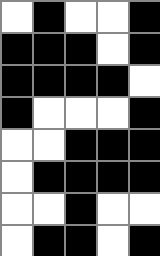[["white", "black", "white", "white", "black"], ["black", "black", "black", "white", "black"], ["black", "black", "black", "black", "white"], ["black", "white", "white", "white", "black"], ["white", "white", "black", "black", "black"], ["white", "black", "black", "black", "black"], ["white", "white", "black", "white", "white"], ["white", "black", "black", "white", "black"]]